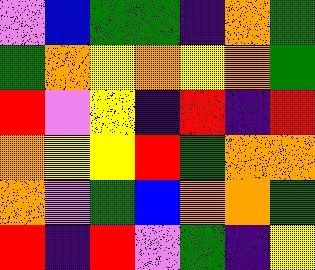[["violet", "blue", "green", "green", "indigo", "orange", "green"], ["green", "orange", "yellow", "orange", "yellow", "orange", "green"], ["red", "violet", "yellow", "indigo", "red", "indigo", "red"], ["orange", "yellow", "yellow", "red", "green", "orange", "orange"], ["orange", "violet", "green", "blue", "orange", "orange", "green"], ["red", "indigo", "red", "violet", "green", "indigo", "yellow"]]